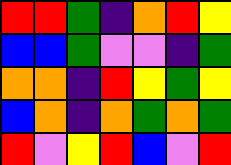[["red", "red", "green", "indigo", "orange", "red", "yellow"], ["blue", "blue", "green", "violet", "violet", "indigo", "green"], ["orange", "orange", "indigo", "red", "yellow", "green", "yellow"], ["blue", "orange", "indigo", "orange", "green", "orange", "green"], ["red", "violet", "yellow", "red", "blue", "violet", "red"]]